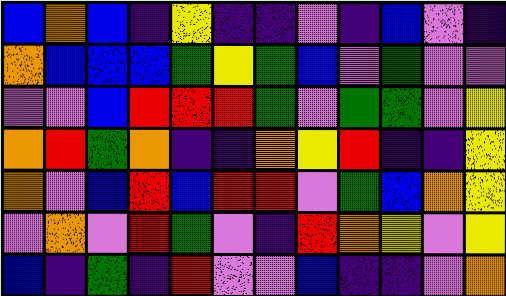[["blue", "orange", "blue", "indigo", "yellow", "indigo", "indigo", "violet", "indigo", "blue", "violet", "indigo"], ["orange", "blue", "blue", "blue", "green", "yellow", "green", "blue", "violet", "green", "violet", "violet"], ["violet", "violet", "blue", "red", "red", "red", "green", "violet", "green", "green", "violet", "yellow"], ["orange", "red", "green", "orange", "indigo", "indigo", "orange", "yellow", "red", "indigo", "indigo", "yellow"], ["orange", "violet", "blue", "red", "blue", "red", "red", "violet", "green", "blue", "orange", "yellow"], ["violet", "orange", "violet", "red", "green", "violet", "indigo", "red", "orange", "yellow", "violet", "yellow"], ["blue", "indigo", "green", "indigo", "red", "violet", "violet", "blue", "indigo", "indigo", "violet", "orange"]]